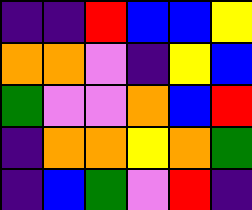[["indigo", "indigo", "red", "blue", "blue", "yellow"], ["orange", "orange", "violet", "indigo", "yellow", "blue"], ["green", "violet", "violet", "orange", "blue", "red"], ["indigo", "orange", "orange", "yellow", "orange", "green"], ["indigo", "blue", "green", "violet", "red", "indigo"]]